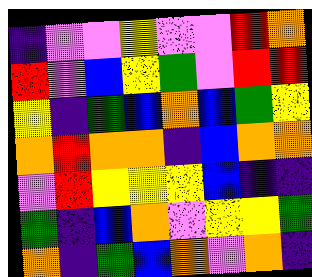[["indigo", "violet", "violet", "yellow", "violet", "violet", "red", "orange"], ["red", "violet", "blue", "yellow", "green", "violet", "red", "red"], ["yellow", "indigo", "green", "blue", "orange", "blue", "green", "yellow"], ["orange", "red", "orange", "orange", "indigo", "blue", "orange", "orange"], ["violet", "red", "yellow", "yellow", "yellow", "blue", "indigo", "indigo"], ["green", "indigo", "blue", "orange", "violet", "yellow", "yellow", "green"], ["orange", "indigo", "green", "blue", "orange", "violet", "orange", "indigo"]]